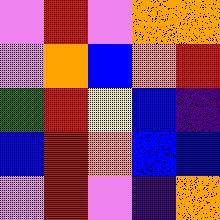[["violet", "red", "violet", "orange", "orange"], ["violet", "orange", "blue", "orange", "red"], ["green", "red", "yellow", "blue", "indigo"], ["blue", "red", "orange", "blue", "blue"], ["violet", "red", "violet", "indigo", "orange"]]